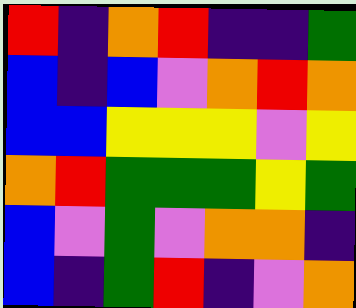[["red", "indigo", "orange", "red", "indigo", "indigo", "green"], ["blue", "indigo", "blue", "violet", "orange", "red", "orange"], ["blue", "blue", "yellow", "yellow", "yellow", "violet", "yellow"], ["orange", "red", "green", "green", "green", "yellow", "green"], ["blue", "violet", "green", "violet", "orange", "orange", "indigo"], ["blue", "indigo", "green", "red", "indigo", "violet", "orange"]]